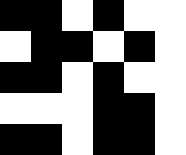[["black", "black", "white", "black", "white", "white"], ["white", "black", "black", "white", "black", "white"], ["black", "black", "white", "black", "white", "white"], ["white", "white", "white", "black", "black", "white"], ["black", "black", "white", "black", "black", "white"]]